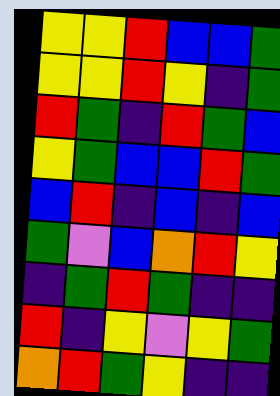[["yellow", "yellow", "red", "blue", "blue", "green"], ["yellow", "yellow", "red", "yellow", "indigo", "green"], ["red", "green", "indigo", "red", "green", "blue"], ["yellow", "green", "blue", "blue", "red", "green"], ["blue", "red", "indigo", "blue", "indigo", "blue"], ["green", "violet", "blue", "orange", "red", "yellow"], ["indigo", "green", "red", "green", "indigo", "indigo"], ["red", "indigo", "yellow", "violet", "yellow", "green"], ["orange", "red", "green", "yellow", "indigo", "indigo"]]